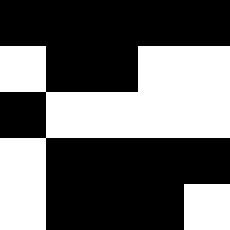[["black", "black", "black", "black", "black"], ["white", "black", "black", "white", "white"], ["black", "white", "white", "white", "white"], ["white", "black", "black", "black", "black"], ["white", "black", "black", "black", "white"]]